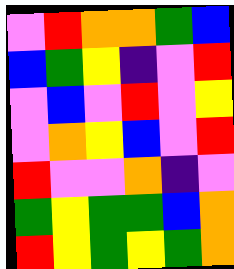[["violet", "red", "orange", "orange", "green", "blue"], ["blue", "green", "yellow", "indigo", "violet", "red"], ["violet", "blue", "violet", "red", "violet", "yellow"], ["violet", "orange", "yellow", "blue", "violet", "red"], ["red", "violet", "violet", "orange", "indigo", "violet"], ["green", "yellow", "green", "green", "blue", "orange"], ["red", "yellow", "green", "yellow", "green", "orange"]]